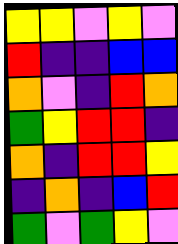[["yellow", "yellow", "violet", "yellow", "violet"], ["red", "indigo", "indigo", "blue", "blue"], ["orange", "violet", "indigo", "red", "orange"], ["green", "yellow", "red", "red", "indigo"], ["orange", "indigo", "red", "red", "yellow"], ["indigo", "orange", "indigo", "blue", "red"], ["green", "violet", "green", "yellow", "violet"]]